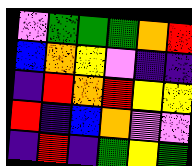[["violet", "green", "green", "green", "orange", "red"], ["blue", "orange", "yellow", "violet", "indigo", "indigo"], ["indigo", "red", "orange", "red", "yellow", "yellow"], ["red", "indigo", "blue", "orange", "violet", "violet"], ["indigo", "red", "indigo", "green", "yellow", "green"]]